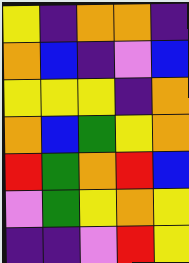[["yellow", "indigo", "orange", "orange", "indigo"], ["orange", "blue", "indigo", "violet", "blue"], ["yellow", "yellow", "yellow", "indigo", "orange"], ["orange", "blue", "green", "yellow", "orange"], ["red", "green", "orange", "red", "blue"], ["violet", "green", "yellow", "orange", "yellow"], ["indigo", "indigo", "violet", "red", "yellow"]]